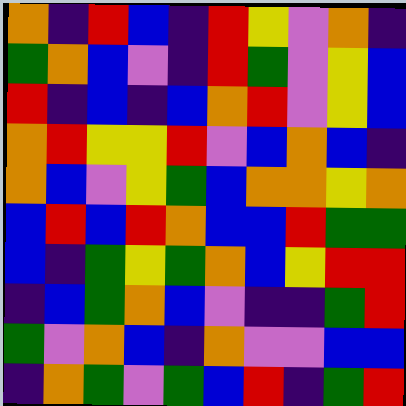[["orange", "indigo", "red", "blue", "indigo", "red", "yellow", "violet", "orange", "indigo"], ["green", "orange", "blue", "violet", "indigo", "red", "green", "violet", "yellow", "blue"], ["red", "indigo", "blue", "indigo", "blue", "orange", "red", "violet", "yellow", "blue"], ["orange", "red", "yellow", "yellow", "red", "violet", "blue", "orange", "blue", "indigo"], ["orange", "blue", "violet", "yellow", "green", "blue", "orange", "orange", "yellow", "orange"], ["blue", "red", "blue", "red", "orange", "blue", "blue", "red", "green", "green"], ["blue", "indigo", "green", "yellow", "green", "orange", "blue", "yellow", "red", "red"], ["indigo", "blue", "green", "orange", "blue", "violet", "indigo", "indigo", "green", "red"], ["green", "violet", "orange", "blue", "indigo", "orange", "violet", "violet", "blue", "blue"], ["indigo", "orange", "green", "violet", "green", "blue", "red", "indigo", "green", "red"]]